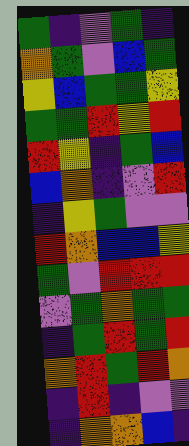[["green", "indigo", "violet", "green", "indigo"], ["orange", "green", "violet", "blue", "green"], ["yellow", "blue", "green", "green", "yellow"], ["green", "green", "red", "yellow", "red"], ["red", "yellow", "indigo", "green", "blue"], ["blue", "orange", "indigo", "violet", "red"], ["indigo", "yellow", "green", "violet", "violet"], ["red", "orange", "blue", "blue", "yellow"], ["green", "violet", "red", "red", "red"], ["violet", "green", "orange", "green", "green"], ["indigo", "green", "red", "green", "red"], ["orange", "red", "green", "red", "orange"], ["indigo", "red", "indigo", "violet", "violet"], ["indigo", "orange", "orange", "blue", "indigo"]]